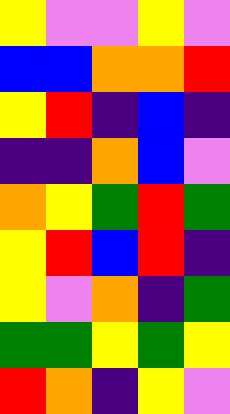[["yellow", "violet", "violet", "yellow", "violet"], ["blue", "blue", "orange", "orange", "red"], ["yellow", "red", "indigo", "blue", "indigo"], ["indigo", "indigo", "orange", "blue", "violet"], ["orange", "yellow", "green", "red", "green"], ["yellow", "red", "blue", "red", "indigo"], ["yellow", "violet", "orange", "indigo", "green"], ["green", "green", "yellow", "green", "yellow"], ["red", "orange", "indigo", "yellow", "violet"]]